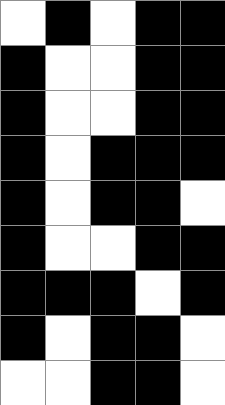[["white", "black", "white", "black", "black"], ["black", "white", "white", "black", "black"], ["black", "white", "white", "black", "black"], ["black", "white", "black", "black", "black"], ["black", "white", "black", "black", "white"], ["black", "white", "white", "black", "black"], ["black", "black", "black", "white", "black"], ["black", "white", "black", "black", "white"], ["white", "white", "black", "black", "white"]]